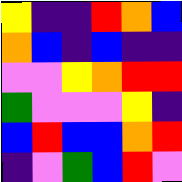[["yellow", "indigo", "indigo", "red", "orange", "blue"], ["orange", "blue", "indigo", "blue", "indigo", "indigo"], ["violet", "violet", "yellow", "orange", "red", "red"], ["green", "violet", "violet", "violet", "yellow", "indigo"], ["blue", "red", "blue", "blue", "orange", "red"], ["indigo", "violet", "green", "blue", "red", "violet"]]